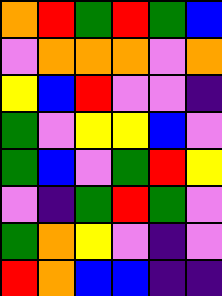[["orange", "red", "green", "red", "green", "blue"], ["violet", "orange", "orange", "orange", "violet", "orange"], ["yellow", "blue", "red", "violet", "violet", "indigo"], ["green", "violet", "yellow", "yellow", "blue", "violet"], ["green", "blue", "violet", "green", "red", "yellow"], ["violet", "indigo", "green", "red", "green", "violet"], ["green", "orange", "yellow", "violet", "indigo", "violet"], ["red", "orange", "blue", "blue", "indigo", "indigo"]]